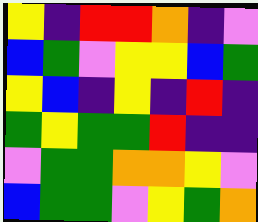[["yellow", "indigo", "red", "red", "orange", "indigo", "violet"], ["blue", "green", "violet", "yellow", "yellow", "blue", "green"], ["yellow", "blue", "indigo", "yellow", "indigo", "red", "indigo"], ["green", "yellow", "green", "green", "red", "indigo", "indigo"], ["violet", "green", "green", "orange", "orange", "yellow", "violet"], ["blue", "green", "green", "violet", "yellow", "green", "orange"]]